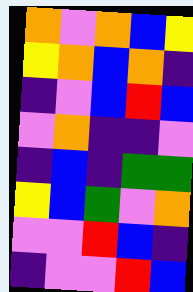[["orange", "violet", "orange", "blue", "yellow"], ["yellow", "orange", "blue", "orange", "indigo"], ["indigo", "violet", "blue", "red", "blue"], ["violet", "orange", "indigo", "indigo", "violet"], ["indigo", "blue", "indigo", "green", "green"], ["yellow", "blue", "green", "violet", "orange"], ["violet", "violet", "red", "blue", "indigo"], ["indigo", "violet", "violet", "red", "blue"]]